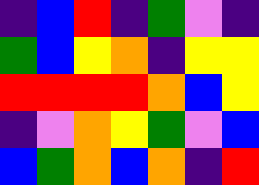[["indigo", "blue", "red", "indigo", "green", "violet", "indigo"], ["green", "blue", "yellow", "orange", "indigo", "yellow", "yellow"], ["red", "red", "red", "red", "orange", "blue", "yellow"], ["indigo", "violet", "orange", "yellow", "green", "violet", "blue"], ["blue", "green", "orange", "blue", "orange", "indigo", "red"]]